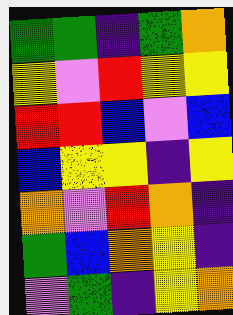[["green", "green", "indigo", "green", "orange"], ["yellow", "violet", "red", "yellow", "yellow"], ["red", "red", "blue", "violet", "blue"], ["blue", "yellow", "yellow", "indigo", "yellow"], ["orange", "violet", "red", "orange", "indigo"], ["green", "blue", "orange", "yellow", "indigo"], ["violet", "green", "indigo", "yellow", "orange"]]